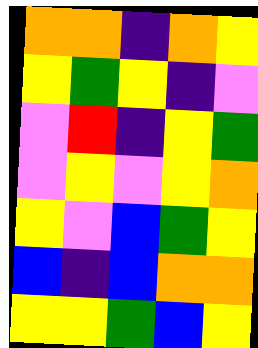[["orange", "orange", "indigo", "orange", "yellow"], ["yellow", "green", "yellow", "indigo", "violet"], ["violet", "red", "indigo", "yellow", "green"], ["violet", "yellow", "violet", "yellow", "orange"], ["yellow", "violet", "blue", "green", "yellow"], ["blue", "indigo", "blue", "orange", "orange"], ["yellow", "yellow", "green", "blue", "yellow"]]